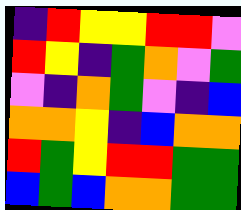[["indigo", "red", "yellow", "yellow", "red", "red", "violet"], ["red", "yellow", "indigo", "green", "orange", "violet", "green"], ["violet", "indigo", "orange", "green", "violet", "indigo", "blue"], ["orange", "orange", "yellow", "indigo", "blue", "orange", "orange"], ["red", "green", "yellow", "red", "red", "green", "green"], ["blue", "green", "blue", "orange", "orange", "green", "green"]]